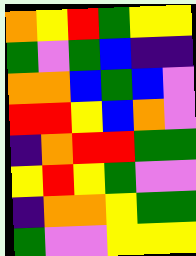[["orange", "yellow", "red", "green", "yellow", "yellow"], ["green", "violet", "green", "blue", "indigo", "indigo"], ["orange", "orange", "blue", "green", "blue", "violet"], ["red", "red", "yellow", "blue", "orange", "violet"], ["indigo", "orange", "red", "red", "green", "green"], ["yellow", "red", "yellow", "green", "violet", "violet"], ["indigo", "orange", "orange", "yellow", "green", "green"], ["green", "violet", "violet", "yellow", "yellow", "yellow"]]